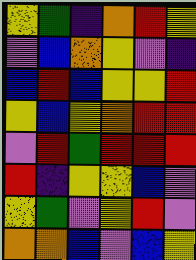[["yellow", "green", "indigo", "orange", "red", "yellow"], ["violet", "blue", "orange", "yellow", "violet", "indigo"], ["blue", "red", "blue", "yellow", "yellow", "red"], ["yellow", "blue", "yellow", "orange", "red", "red"], ["violet", "red", "green", "red", "red", "red"], ["red", "indigo", "yellow", "yellow", "blue", "violet"], ["yellow", "green", "violet", "yellow", "red", "violet"], ["orange", "orange", "blue", "violet", "blue", "yellow"]]